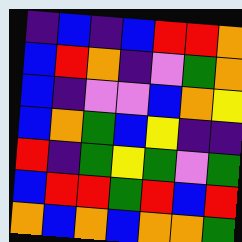[["indigo", "blue", "indigo", "blue", "red", "red", "orange"], ["blue", "red", "orange", "indigo", "violet", "green", "orange"], ["blue", "indigo", "violet", "violet", "blue", "orange", "yellow"], ["blue", "orange", "green", "blue", "yellow", "indigo", "indigo"], ["red", "indigo", "green", "yellow", "green", "violet", "green"], ["blue", "red", "red", "green", "red", "blue", "red"], ["orange", "blue", "orange", "blue", "orange", "orange", "green"]]